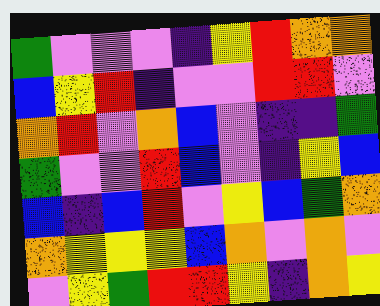[["green", "violet", "violet", "violet", "indigo", "yellow", "red", "orange", "orange"], ["blue", "yellow", "red", "indigo", "violet", "violet", "red", "red", "violet"], ["orange", "red", "violet", "orange", "blue", "violet", "indigo", "indigo", "green"], ["green", "violet", "violet", "red", "blue", "violet", "indigo", "yellow", "blue"], ["blue", "indigo", "blue", "red", "violet", "yellow", "blue", "green", "orange"], ["orange", "yellow", "yellow", "yellow", "blue", "orange", "violet", "orange", "violet"], ["violet", "yellow", "green", "red", "red", "yellow", "indigo", "orange", "yellow"]]